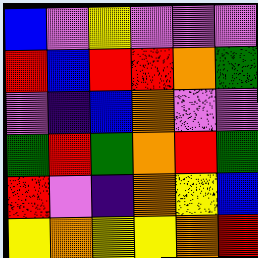[["blue", "violet", "yellow", "violet", "violet", "violet"], ["red", "blue", "red", "red", "orange", "green"], ["violet", "indigo", "blue", "orange", "violet", "violet"], ["green", "red", "green", "orange", "red", "green"], ["red", "violet", "indigo", "orange", "yellow", "blue"], ["yellow", "orange", "yellow", "yellow", "orange", "red"]]